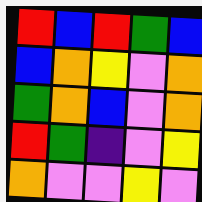[["red", "blue", "red", "green", "blue"], ["blue", "orange", "yellow", "violet", "orange"], ["green", "orange", "blue", "violet", "orange"], ["red", "green", "indigo", "violet", "yellow"], ["orange", "violet", "violet", "yellow", "violet"]]